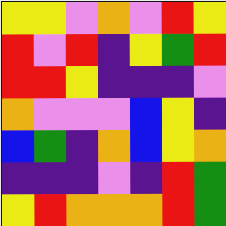[["yellow", "yellow", "violet", "orange", "violet", "red", "yellow"], ["red", "violet", "red", "indigo", "yellow", "green", "red"], ["red", "red", "yellow", "indigo", "indigo", "indigo", "violet"], ["orange", "violet", "violet", "violet", "blue", "yellow", "indigo"], ["blue", "green", "indigo", "orange", "blue", "yellow", "orange"], ["indigo", "indigo", "indigo", "violet", "indigo", "red", "green"], ["yellow", "red", "orange", "orange", "orange", "red", "green"]]